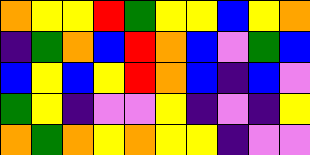[["orange", "yellow", "yellow", "red", "green", "yellow", "yellow", "blue", "yellow", "orange"], ["indigo", "green", "orange", "blue", "red", "orange", "blue", "violet", "green", "blue"], ["blue", "yellow", "blue", "yellow", "red", "orange", "blue", "indigo", "blue", "violet"], ["green", "yellow", "indigo", "violet", "violet", "yellow", "indigo", "violet", "indigo", "yellow"], ["orange", "green", "orange", "yellow", "orange", "yellow", "yellow", "indigo", "violet", "violet"]]